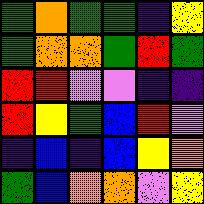[["green", "orange", "green", "green", "indigo", "yellow"], ["green", "orange", "orange", "green", "red", "green"], ["red", "red", "violet", "violet", "indigo", "indigo"], ["red", "yellow", "green", "blue", "red", "violet"], ["indigo", "blue", "indigo", "blue", "yellow", "orange"], ["green", "blue", "orange", "orange", "violet", "yellow"]]